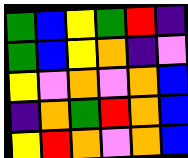[["green", "blue", "yellow", "green", "red", "indigo"], ["green", "blue", "yellow", "orange", "indigo", "violet"], ["yellow", "violet", "orange", "violet", "orange", "blue"], ["indigo", "orange", "green", "red", "orange", "blue"], ["yellow", "red", "orange", "violet", "orange", "blue"]]